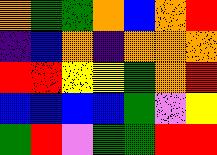[["orange", "green", "green", "orange", "blue", "orange", "red"], ["indigo", "blue", "orange", "indigo", "orange", "orange", "orange"], ["red", "red", "yellow", "yellow", "green", "orange", "red"], ["blue", "blue", "blue", "blue", "green", "violet", "yellow"], ["green", "red", "violet", "green", "green", "red", "red"]]